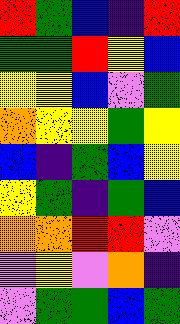[["red", "green", "blue", "indigo", "red"], ["green", "green", "red", "yellow", "blue"], ["yellow", "yellow", "blue", "violet", "green"], ["orange", "yellow", "yellow", "green", "yellow"], ["blue", "indigo", "green", "blue", "yellow"], ["yellow", "green", "indigo", "green", "blue"], ["orange", "orange", "red", "red", "violet"], ["violet", "yellow", "violet", "orange", "indigo"], ["violet", "green", "green", "blue", "green"]]